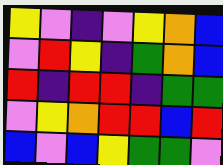[["yellow", "violet", "indigo", "violet", "yellow", "orange", "blue"], ["violet", "red", "yellow", "indigo", "green", "orange", "blue"], ["red", "indigo", "red", "red", "indigo", "green", "green"], ["violet", "yellow", "orange", "red", "red", "blue", "red"], ["blue", "violet", "blue", "yellow", "green", "green", "violet"]]